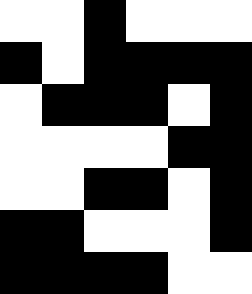[["white", "white", "black", "white", "white", "white"], ["black", "white", "black", "black", "black", "black"], ["white", "black", "black", "black", "white", "black"], ["white", "white", "white", "white", "black", "black"], ["white", "white", "black", "black", "white", "black"], ["black", "black", "white", "white", "white", "black"], ["black", "black", "black", "black", "white", "white"]]